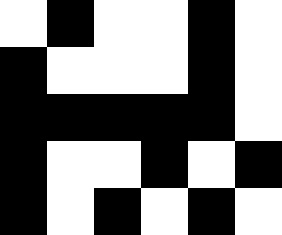[["white", "black", "white", "white", "black", "white"], ["black", "white", "white", "white", "black", "white"], ["black", "black", "black", "black", "black", "white"], ["black", "white", "white", "black", "white", "black"], ["black", "white", "black", "white", "black", "white"]]